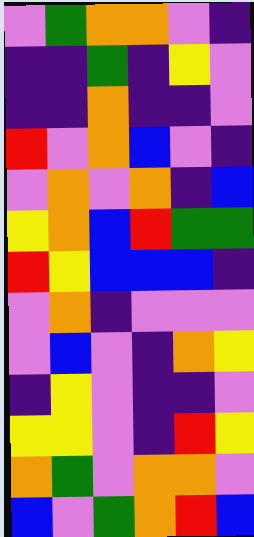[["violet", "green", "orange", "orange", "violet", "indigo"], ["indigo", "indigo", "green", "indigo", "yellow", "violet"], ["indigo", "indigo", "orange", "indigo", "indigo", "violet"], ["red", "violet", "orange", "blue", "violet", "indigo"], ["violet", "orange", "violet", "orange", "indigo", "blue"], ["yellow", "orange", "blue", "red", "green", "green"], ["red", "yellow", "blue", "blue", "blue", "indigo"], ["violet", "orange", "indigo", "violet", "violet", "violet"], ["violet", "blue", "violet", "indigo", "orange", "yellow"], ["indigo", "yellow", "violet", "indigo", "indigo", "violet"], ["yellow", "yellow", "violet", "indigo", "red", "yellow"], ["orange", "green", "violet", "orange", "orange", "violet"], ["blue", "violet", "green", "orange", "red", "blue"]]